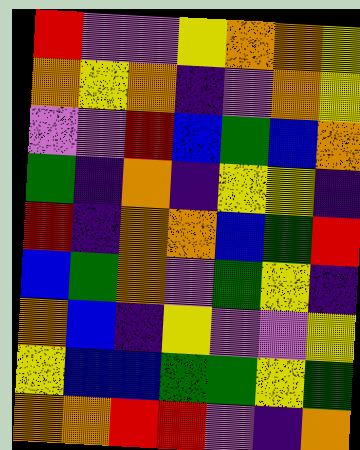[["red", "violet", "violet", "yellow", "orange", "orange", "yellow"], ["orange", "yellow", "orange", "indigo", "violet", "orange", "yellow"], ["violet", "violet", "red", "blue", "green", "blue", "orange"], ["green", "indigo", "orange", "indigo", "yellow", "yellow", "indigo"], ["red", "indigo", "orange", "orange", "blue", "green", "red"], ["blue", "green", "orange", "violet", "green", "yellow", "indigo"], ["orange", "blue", "indigo", "yellow", "violet", "violet", "yellow"], ["yellow", "blue", "blue", "green", "green", "yellow", "green"], ["orange", "orange", "red", "red", "violet", "indigo", "orange"]]